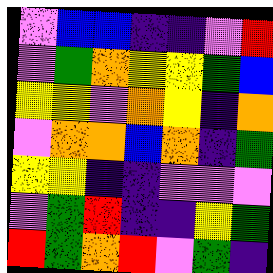[["violet", "blue", "blue", "indigo", "indigo", "violet", "red"], ["violet", "green", "orange", "yellow", "yellow", "green", "blue"], ["yellow", "yellow", "violet", "orange", "yellow", "indigo", "orange"], ["violet", "orange", "orange", "blue", "orange", "indigo", "green"], ["yellow", "yellow", "indigo", "indigo", "violet", "violet", "violet"], ["violet", "green", "red", "indigo", "indigo", "yellow", "green"], ["red", "green", "orange", "red", "violet", "green", "indigo"]]